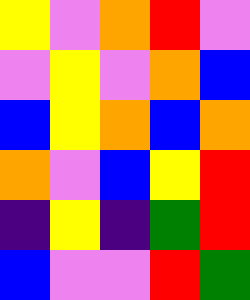[["yellow", "violet", "orange", "red", "violet"], ["violet", "yellow", "violet", "orange", "blue"], ["blue", "yellow", "orange", "blue", "orange"], ["orange", "violet", "blue", "yellow", "red"], ["indigo", "yellow", "indigo", "green", "red"], ["blue", "violet", "violet", "red", "green"]]